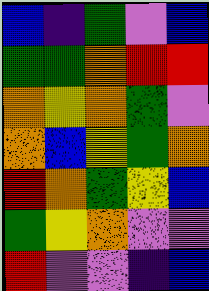[["blue", "indigo", "green", "violet", "blue"], ["green", "green", "orange", "red", "red"], ["orange", "yellow", "orange", "green", "violet"], ["orange", "blue", "yellow", "green", "orange"], ["red", "orange", "green", "yellow", "blue"], ["green", "yellow", "orange", "violet", "violet"], ["red", "violet", "violet", "indigo", "blue"]]